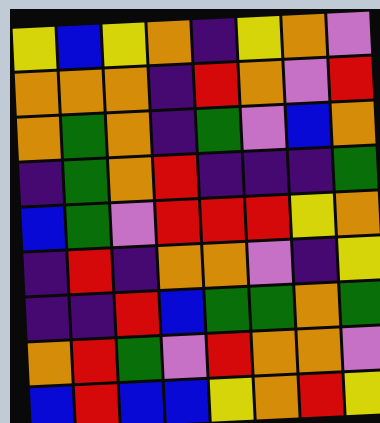[["yellow", "blue", "yellow", "orange", "indigo", "yellow", "orange", "violet"], ["orange", "orange", "orange", "indigo", "red", "orange", "violet", "red"], ["orange", "green", "orange", "indigo", "green", "violet", "blue", "orange"], ["indigo", "green", "orange", "red", "indigo", "indigo", "indigo", "green"], ["blue", "green", "violet", "red", "red", "red", "yellow", "orange"], ["indigo", "red", "indigo", "orange", "orange", "violet", "indigo", "yellow"], ["indigo", "indigo", "red", "blue", "green", "green", "orange", "green"], ["orange", "red", "green", "violet", "red", "orange", "orange", "violet"], ["blue", "red", "blue", "blue", "yellow", "orange", "red", "yellow"]]